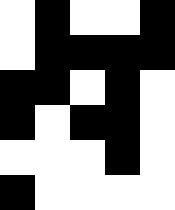[["white", "black", "white", "white", "black"], ["white", "black", "black", "black", "black"], ["black", "black", "white", "black", "white"], ["black", "white", "black", "black", "white"], ["white", "white", "white", "black", "white"], ["black", "white", "white", "white", "white"]]